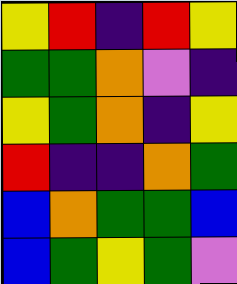[["yellow", "red", "indigo", "red", "yellow"], ["green", "green", "orange", "violet", "indigo"], ["yellow", "green", "orange", "indigo", "yellow"], ["red", "indigo", "indigo", "orange", "green"], ["blue", "orange", "green", "green", "blue"], ["blue", "green", "yellow", "green", "violet"]]